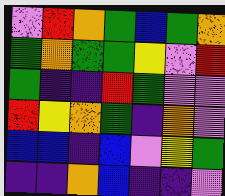[["violet", "red", "orange", "green", "blue", "green", "orange"], ["green", "orange", "green", "green", "yellow", "violet", "red"], ["green", "indigo", "indigo", "red", "green", "violet", "violet"], ["red", "yellow", "orange", "green", "indigo", "orange", "violet"], ["blue", "blue", "indigo", "blue", "violet", "yellow", "green"], ["indigo", "indigo", "orange", "blue", "indigo", "indigo", "violet"]]